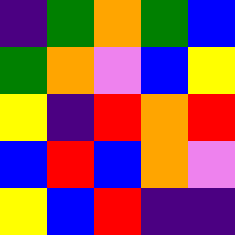[["indigo", "green", "orange", "green", "blue"], ["green", "orange", "violet", "blue", "yellow"], ["yellow", "indigo", "red", "orange", "red"], ["blue", "red", "blue", "orange", "violet"], ["yellow", "blue", "red", "indigo", "indigo"]]